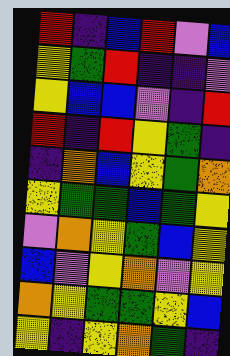[["red", "indigo", "blue", "red", "violet", "blue"], ["yellow", "green", "red", "indigo", "indigo", "violet"], ["yellow", "blue", "blue", "violet", "indigo", "red"], ["red", "indigo", "red", "yellow", "green", "indigo"], ["indigo", "orange", "blue", "yellow", "green", "orange"], ["yellow", "green", "green", "blue", "green", "yellow"], ["violet", "orange", "yellow", "green", "blue", "yellow"], ["blue", "violet", "yellow", "orange", "violet", "yellow"], ["orange", "yellow", "green", "green", "yellow", "blue"], ["yellow", "indigo", "yellow", "orange", "green", "indigo"]]